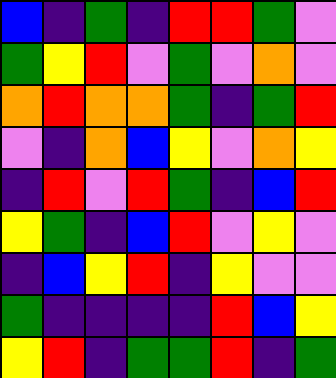[["blue", "indigo", "green", "indigo", "red", "red", "green", "violet"], ["green", "yellow", "red", "violet", "green", "violet", "orange", "violet"], ["orange", "red", "orange", "orange", "green", "indigo", "green", "red"], ["violet", "indigo", "orange", "blue", "yellow", "violet", "orange", "yellow"], ["indigo", "red", "violet", "red", "green", "indigo", "blue", "red"], ["yellow", "green", "indigo", "blue", "red", "violet", "yellow", "violet"], ["indigo", "blue", "yellow", "red", "indigo", "yellow", "violet", "violet"], ["green", "indigo", "indigo", "indigo", "indigo", "red", "blue", "yellow"], ["yellow", "red", "indigo", "green", "green", "red", "indigo", "green"]]